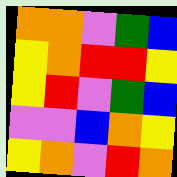[["orange", "orange", "violet", "green", "blue"], ["yellow", "orange", "red", "red", "yellow"], ["yellow", "red", "violet", "green", "blue"], ["violet", "violet", "blue", "orange", "yellow"], ["yellow", "orange", "violet", "red", "orange"]]